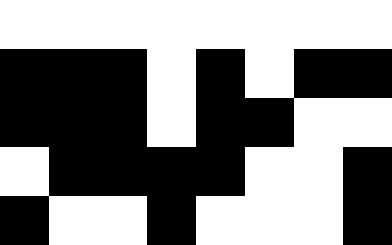[["white", "white", "white", "white", "white", "white", "white", "white"], ["black", "black", "black", "white", "black", "white", "black", "black"], ["black", "black", "black", "white", "black", "black", "white", "white"], ["white", "black", "black", "black", "black", "white", "white", "black"], ["black", "white", "white", "black", "white", "white", "white", "black"]]